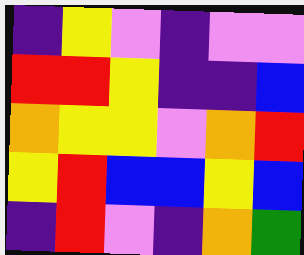[["indigo", "yellow", "violet", "indigo", "violet", "violet"], ["red", "red", "yellow", "indigo", "indigo", "blue"], ["orange", "yellow", "yellow", "violet", "orange", "red"], ["yellow", "red", "blue", "blue", "yellow", "blue"], ["indigo", "red", "violet", "indigo", "orange", "green"]]